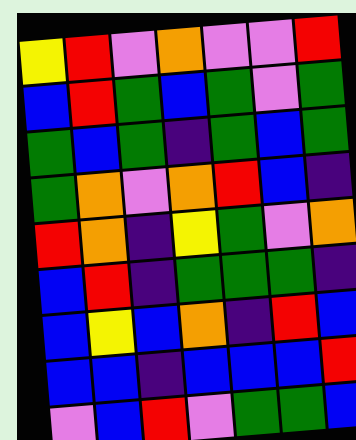[["yellow", "red", "violet", "orange", "violet", "violet", "red"], ["blue", "red", "green", "blue", "green", "violet", "green"], ["green", "blue", "green", "indigo", "green", "blue", "green"], ["green", "orange", "violet", "orange", "red", "blue", "indigo"], ["red", "orange", "indigo", "yellow", "green", "violet", "orange"], ["blue", "red", "indigo", "green", "green", "green", "indigo"], ["blue", "yellow", "blue", "orange", "indigo", "red", "blue"], ["blue", "blue", "indigo", "blue", "blue", "blue", "red"], ["violet", "blue", "red", "violet", "green", "green", "blue"]]